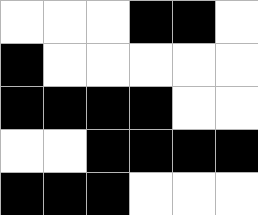[["white", "white", "white", "black", "black", "white"], ["black", "white", "white", "white", "white", "white"], ["black", "black", "black", "black", "white", "white"], ["white", "white", "black", "black", "black", "black"], ["black", "black", "black", "white", "white", "white"]]